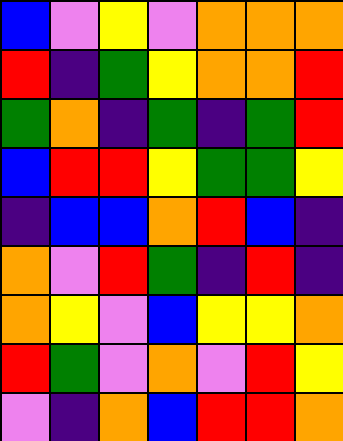[["blue", "violet", "yellow", "violet", "orange", "orange", "orange"], ["red", "indigo", "green", "yellow", "orange", "orange", "red"], ["green", "orange", "indigo", "green", "indigo", "green", "red"], ["blue", "red", "red", "yellow", "green", "green", "yellow"], ["indigo", "blue", "blue", "orange", "red", "blue", "indigo"], ["orange", "violet", "red", "green", "indigo", "red", "indigo"], ["orange", "yellow", "violet", "blue", "yellow", "yellow", "orange"], ["red", "green", "violet", "orange", "violet", "red", "yellow"], ["violet", "indigo", "orange", "blue", "red", "red", "orange"]]